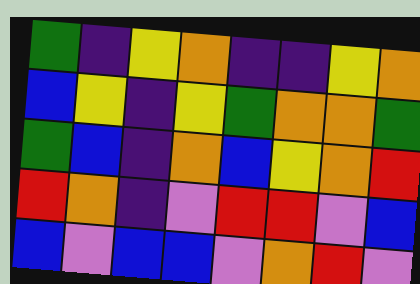[["green", "indigo", "yellow", "orange", "indigo", "indigo", "yellow", "orange"], ["blue", "yellow", "indigo", "yellow", "green", "orange", "orange", "green"], ["green", "blue", "indigo", "orange", "blue", "yellow", "orange", "red"], ["red", "orange", "indigo", "violet", "red", "red", "violet", "blue"], ["blue", "violet", "blue", "blue", "violet", "orange", "red", "violet"]]